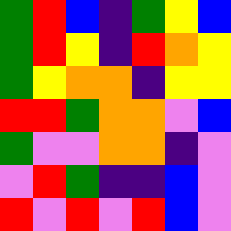[["green", "red", "blue", "indigo", "green", "yellow", "blue"], ["green", "red", "yellow", "indigo", "red", "orange", "yellow"], ["green", "yellow", "orange", "orange", "indigo", "yellow", "yellow"], ["red", "red", "green", "orange", "orange", "violet", "blue"], ["green", "violet", "violet", "orange", "orange", "indigo", "violet"], ["violet", "red", "green", "indigo", "indigo", "blue", "violet"], ["red", "violet", "red", "violet", "red", "blue", "violet"]]